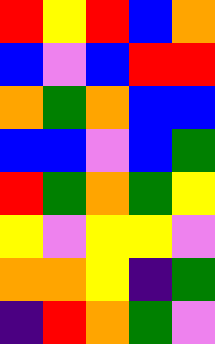[["red", "yellow", "red", "blue", "orange"], ["blue", "violet", "blue", "red", "red"], ["orange", "green", "orange", "blue", "blue"], ["blue", "blue", "violet", "blue", "green"], ["red", "green", "orange", "green", "yellow"], ["yellow", "violet", "yellow", "yellow", "violet"], ["orange", "orange", "yellow", "indigo", "green"], ["indigo", "red", "orange", "green", "violet"]]